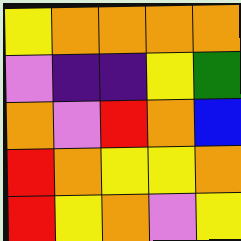[["yellow", "orange", "orange", "orange", "orange"], ["violet", "indigo", "indigo", "yellow", "green"], ["orange", "violet", "red", "orange", "blue"], ["red", "orange", "yellow", "yellow", "orange"], ["red", "yellow", "orange", "violet", "yellow"]]